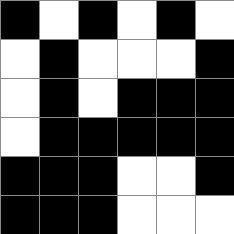[["black", "white", "black", "white", "black", "white"], ["white", "black", "white", "white", "white", "black"], ["white", "black", "white", "black", "black", "black"], ["white", "black", "black", "black", "black", "black"], ["black", "black", "black", "white", "white", "black"], ["black", "black", "black", "white", "white", "white"]]